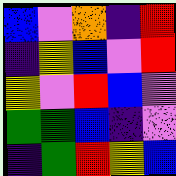[["blue", "violet", "orange", "indigo", "red"], ["indigo", "yellow", "blue", "violet", "red"], ["yellow", "violet", "red", "blue", "violet"], ["green", "green", "blue", "indigo", "violet"], ["indigo", "green", "red", "yellow", "blue"]]